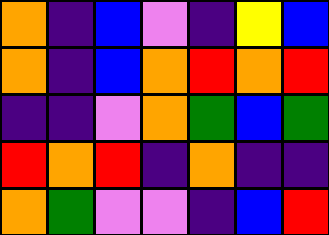[["orange", "indigo", "blue", "violet", "indigo", "yellow", "blue"], ["orange", "indigo", "blue", "orange", "red", "orange", "red"], ["indigo", "indigo", "violet", "orange", "green", "blue", "green"], ["red", "orange", "red", "indigo", "orange", "indigo", "indigo"], ["orange", "green", "violet", "violet", "indigo", "blue", "red"]]